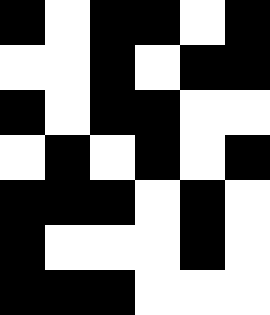[["black", "white", "black", "black", "white", "black"], ["white", "white", "black", "white", "black", "black"], ["black", "white", "black", "black", "white", "white"], ["white", "black", "white", "black", "white", "black"], ["black", "black", "black", "white", "black", "white"], ["black", "white", "white", "white", "black", "white"], ["black", "black", "black", "white", "white", "white"]]